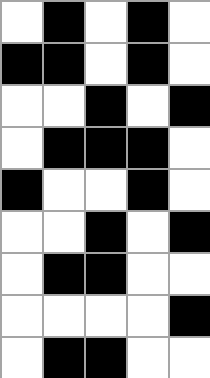[["white", "black", "white", "black", "white"], ["black", "black", "white", "black", "white"], ["white", "white", "black", "white", "black"], ["white", "black", "black", "black", "white"], ["black", "white", "white", "black", "white"], ["white", "white", "black", "white", "black"], ["white", "black", "black", "white", "white"], ["white", "white", "white", "white", "black"], ["white", "black", "black", "white", "white"]]